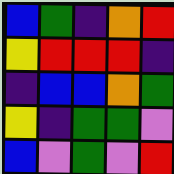[["blue", "green", "indigo", "orange", "red"], ["yellow", "red", "red", "red", "indigo"], ["indigo", "blue", "blue", "orange", "green"], ["yellow", "indigo", "green", "green", "violet"], ["blue", "violet", "green", "violet", "red"]]